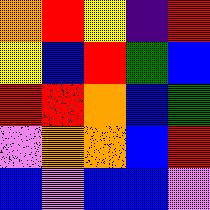[["orange", "red", "yellow", "indigo", "red"], ["yellow", "blue", "red", "green", "blue"], ["red", "red", "orange", "blue", "green"], ["violet", "orange", "orange", "blue", "red"], ["blue", "violet", "blue", "blue", "violet"]]